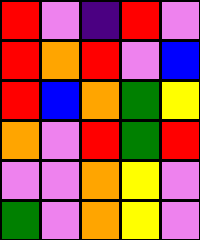[["red", "violet", "indigo", "red", "violet"], ["red", "orange", "red", "violet", "blue"], ["red", "blue", "orange", "green", "yellow"], ["orange", "violet", "red", "green", "red"], ["violet", "violet", "orange", "yellow", "violet"], ["green", "violet", "orange", "yellow", "violet"]]